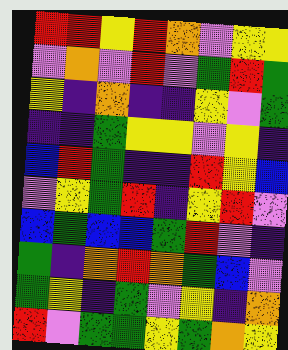[["red", "red", "yellow", "red", "orange", "violet", "yellow", "yellow"], ["violet", "orange", "violet", "red", "violet", "green", "red", "green"], ["yellow", "indigo", "orange", "indigo", "indigo", "yellow", "violet", "green"], ["indigo", "indigo", "green", "yellow", "yellow", "violet", "yellow", "indigo"], ["blue", "red", "green", "indigo", "indigo", "red", "yellow", "blue"], ["violet", "yellow", "green", "red", "indigo", "yellow", "red", "violet"], ["blue", "green", "blue", "blue", "green", "red", "violet", "indigo"], ["green", "indigo", "orange", "red", "orange", "green", "blue", "violet"], ["green", "yellow", "indigo", "green", "violet", "yellow", "indigo", "orange"], ["red", "violet", "green", "green", "yellow", "green", "orange", "yellow"]]